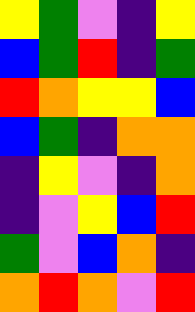[["yellow", "green", "violet", "indigo", "yellow"], ["blue", "green", "red", "indigo", "green"], ["red", "orange", "yellow", "yellow", "blue"], ["blue", "green", "indigo", "orange", "orange"], ["indigo", "yellow", "violet", "indigo", "orange"], ["indigo", "violet", "yellow", "blue", "red"], ["green", "violet", "blue", "orange", "indigo"], ["orange", "red", "orange", "violet", "red"]]